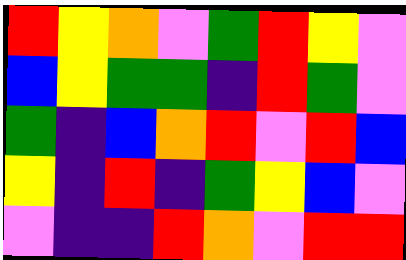[["red", "yellow", "orange", "violet", "green", "red", "yellow", "violet"], ["blue", "yellow", "green", "green", "indigo", "red", "green", "violet"], ["green", "indigo", "blue", "orange", "red", "violet", "red", "blue"], ["yellow", "indigo", "red", "indigo", "green", "yellow", "blue", "violet"], ["violet", "indigo", "indigo", "red", "orange", "violet", "red", "red"]]